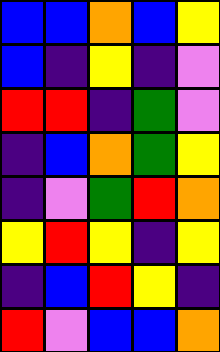[["blue", "blue", "orange", "blue", "yellow"], ["blue", "indigo", "yellow", "indigo", "violet"], ["red", "red", "indigo", "green", "violet"], ["indigo", "blue", "orange", "green", "yellow"], ["indigo", "violet", "green", "red", "orange"], ["yellow", "red", "yellow", "indigo", "yellow"], ["indigo", "blue", "red", "yellow", "indigo"], ["red", "violet", "blue", "blue", "orange"]]